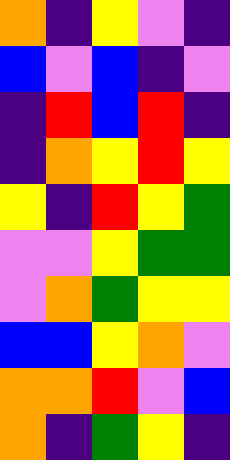[["orange", "indigo", "yellow", "violet", "indigo"], ["blue", "violet", "blue", "indigo", "violet"], ["indigo", "red", "blue", "red", "indigo"], ["indigo", "orange", "yellow", "red", "yellow"], ["yellow", "indigo", "red", "yellow", "green"], ["violet", "violet", "yellow", "green", "green"], ["violet", "orange", "green", "yellow", "yellow"], ["blue", "blue", "yellow", "orange", "violet"], ["orange", "orange", "red", "violet", "blue"], ["orange", "indigo", "green", "yellow", "indigo"]]